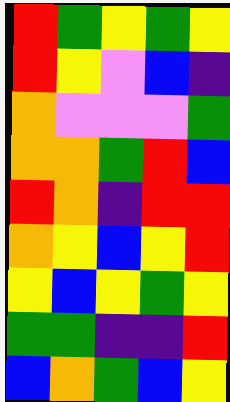[["red", "green", "yellow", "green", "yellow"], ["red", "yellow", "violet", "blue", "indigo"], ["orange", "violet", "violet", "violet", "green"], ["orange", "orange", "green", "red", "blue"], ["red", "orange", "indigo", "red", "red"], ["orange", "yellow", "blue", "yellow", "red"], ["yellow", "blue", "yellow", "green", "yellow"], ["green", "green", "indigo", "indigo", "red"], ["blue", "orange", "green", "blue", "yellow"]]